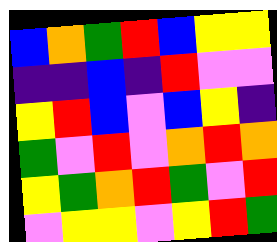[["blue", "orange", "green", "red", "blue", "yellow", "yellow"], ["indigo", "indigo", "blue", "indigo", "red", "violet", "violet"], ["yellow", "red", "blue", "violet", "blue", "yellow", "indigo"], ["green", "violet", "red", "violet", "orange", "red", "orange"], ["yellow", "green", "orange", "red", "green", "violet", "red"], ["violet", "yellow", "yellow", "violet", "yellow", "red", "green"]]